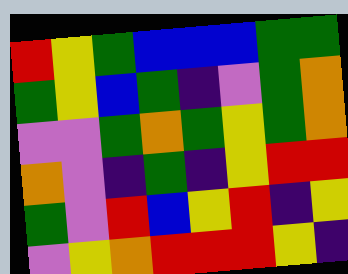[["red", "yellow", "green", "blue", "blue", "blue", "green", "green"], ["green", "yellow", "blue", "green", "indigo", "violet", "green", "orange"], ["violet", "violet", "green", "orange", "green", "yellow", "green", "orange"], ["orange", "violet", "indigo", "green", "indigo", "yellow", "red", "red"], ["green", "violet", "red", "blue", "yellow", "red", "indigo", "yellow"], ["violet", "yellow", "orange", "red", "red", "red", "yellow", "indigo"]]